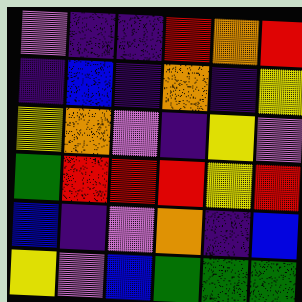[["violet", "indigo", "indigo", "red", "orange", "red"], ["indigo", "blue", "indigo", "orange", "indigo", "yellow"], ["yellow", "orange", "violet", "indigo", "yellow", "violet"], ["green", "red", "red", "red", "yellow", "red"], ["blue", "indigo", "violet", "orange", "indigo", "blue"], ["yellow", "violet", "blue", "green", "green", "green"]]